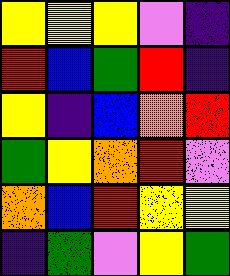[["yellow", "yellow", "yellow", "violet", "indigo"], ["red", "blue", "green", "red", "indigo"], ["yellow", "indigo", "blue", "orange", "red"], ["green", "yellow", "orange", "red", "violet"], ["orange", "blue", "red", "yellow", "yellow"], ["indigo", "green", "violet", "yellow", "green"]]